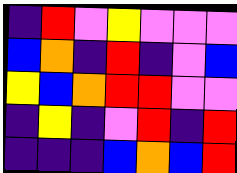[["indigo", "red", "violet", "yellow", "violet", "violet", "violet"], ["blue", "orange", "indigo", "red", "indigo", "violet", "blue"], ["yellow", "blue", "orange", "red", "red", "violet", "violet"], ["indigo", "yellow", "indigo", "violet", "red", "indigo", "red"], ["indigo", "indigo", "indigo", "blue", "orange", "blue", "red"]]